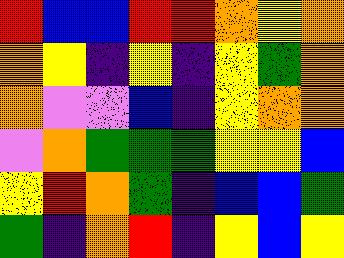[["red", "blue", "blue", "red", "red", "orange", "yellow", "orange"], ["orange", "yellow", "indigo", "yellow", "indigo", "yellow", "green", "orange"], ["orange", "violet", "violet", "blue", "indigo", "yellow", "orange", "orange"], ["violet", "orange", "green", "green", "green", "yellow", "yellow", "blue"], ["yellow", "red", "orange", "green", "indigo", "blue", "blue", "green"], ["green", "indigo", "orange", "red", "indigo", "yellow", "blue", "yellow"]]